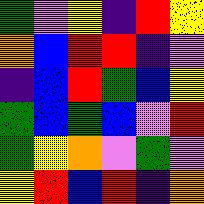[["green", "violet", "yellow", "indigo", "red", "yellow"], ["orange", "blue", "red", "red", "indigo", "violet"], ["indigo", "blue", "red", "green", "blue", "yellow"], ["green", "blue", "green", "blue", "violet", "red"], ["green", "yellow", "orange", "violet", "green", "violet"], ["yellow", "red", "blue", "red", "indigo", "orange"]]